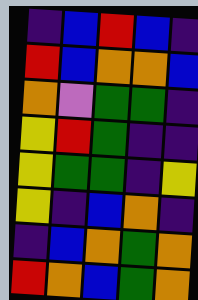[["indigo", "blue", "red", "blue", "indigo"], ["red", "blue", "orange", "orange", "blue"], ["orange", "violet", "green", "green", "indigo"], ["yellow", "red", "green", "indigo", "indigo"], ["yellow", "green", "green", "indigo", "yellow"], ["yellow", "indigo", "blue", "orange", "indigo"], ["indigo", "blue", "orange", "green", "orange"], ["red", "orange", "blue", "green", "orange"]]